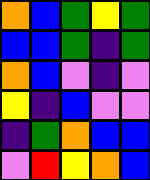[["orange", "blue", "green", "yellow", "green"], ["blue", "blue", "green", "indigo", "green"], ["orange", "blue", "violet", "indigo", "violet"], ["yellow", "indigo", "blue", "violet", "violet"], ["indigo", "green", "orange", "blue", "blue"], ["violet", "red", "yellow", "orange", "blue"]]